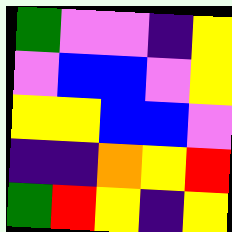[["green", "violet", "violet", "indigo", "yellow"], ["violet", "blue", "blue", "violet", "yellow"], ["yellow", "yellow", "blue", "blue", "violet"], ["indigo", "indigo", "orange", "yellow", "red"], ["green", "red", "yellow", "indigo", "yellow"]]